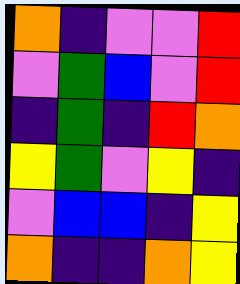[["orange", "indigo", "violet", "violet", "red"], ["violet", "green", "blue", "violet", "red"], ["indigo", "green", "indigo", "red", "orange"], ["yellow", "green", "violet", "yellow", "indigo"], ["violet", "blue", "blue", "indigo", "yellow"], ["orange", "indigo", "indigo", "orange", "yellow"]]